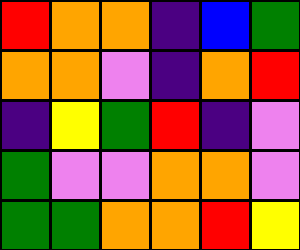[["red", "orange", "orange", "indigo", "blue", "green"], ["orange", "orange", "violet", "indigo", "orange", "red"], ["indigo", "yellow", "green", "red", "indigo", "violet"], ["green", "violet", "violet", "orange", "orange", "violet"], ["green", "green", "orange", "orange", "red", "yellow"]]